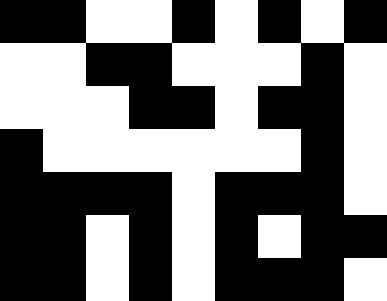[["black", "black", "white", "white", "black", "white", "black", "white", "black"], ["white", "white", "black", "black", "white", "white", "white", "black", "white"], ["white", "white", "white", "black", "black", "white", "black", "black", "white"], ["black", "white", "white", "white", "white", "white", "white", "black", "white"], ["black", "black", "black", "black", "white", "black", "black", "black", "white"], ["black", "black", "white", "black", "white", "black", "white", "black", "black"], ["black", "black", "white", "black", "white", "black", "black", "black", "white"]]